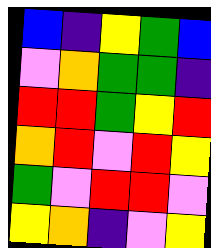[["blue", "indigo", "yellow", "green", "blue"], ["violet", "orange", "green", "green", "indigo"], ["red", "red", "green", "yellow", "red"], ["orange", "red", "violet", "red", "yellow"], ["green", "violet", "red", "red", "violet"], ["yellow", "orange", "indigo", "violet", "yellow"]]